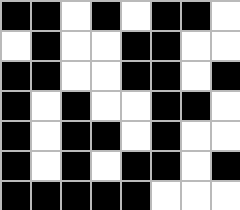[["black", "black", "white", "black", "white", "black", "black", "white"], ["white", "black", "white", "white", "black", "black", "white", "white"], ["black", "black", "white", "white", "black", "black", "white", "black"], ["black", "white", "black", "white", "white", "black", "black", "white"], ["black", "white", "black", "black", "white", "black", "white", "white"], ["black", "white", "black", "white", "black", "black", "white", "black"], ["black", "black", "black", "black", "black", "white", "white", "white"]]